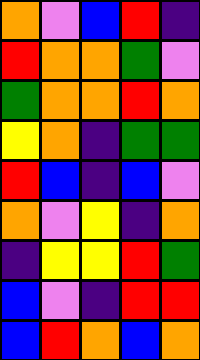[["orange", "violet", "blue", "red", "indigo"], ["red", "orange", "orange", "green", "violet"], ["green", "orange", "orange", "red", "orange"], ["yellow", "orange", "indigo", "green", "green"], ["red", "blue", "indigo", "blue", "violet"], ["orange", "violet", "yellow", "indigo", "orange"], ["indigo", "yellow", "yellow", "red", "green"], ["blue", "violet", "indigo", "red", "red"], ["blue", "red", "orange", "blue", "orange"]]